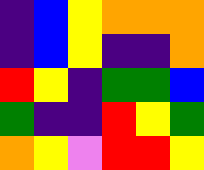[["indigo", "blue", "yellow", "orange", "orange", "orange"], ["indigo", "blue", "yellow", "indigo", "indigo", "orange"], ["red", "yellow", "indigo", "green", "green", "blue"], ["green", "indigo", "indigo", "red", "yellow", "green"], ["orange", "yellow", "violet", "red", "red", "yellow"]]